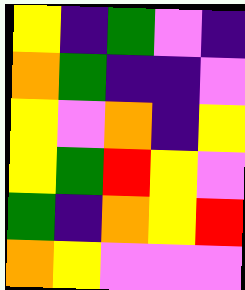[["yellow", "indigo", "green", "violet", "indigo"], ["orange", "green", "indigo", "indigo", "violet"], ["yellow", "violet", "orange", "indigo", "yellow"], ["yellow", "green", "red", "yellow", "violet"], ["green", "indigo", "orange", "yellow", "red"], ["orange", "yellow", "violet", "violet", "violet"]]